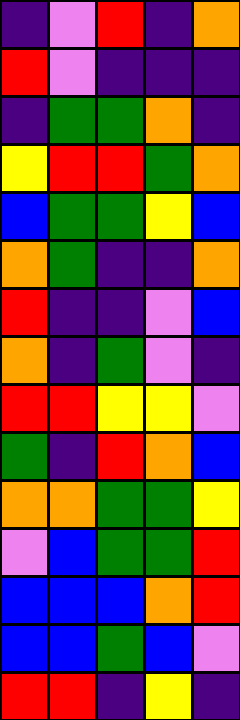[["indigo", "violet", "red", "indigo", "orange"], ["red", "violet", "indigo", "indigo", "indigo"], ["indigo", "green", "green", "orange", "indigo"], ["yellow", "red", "red", "green", "orange"], ["blue", "green", "green", "yellow", "blue"], ["orange", "green", "indigo", "indigo", "orange"], ["red", "indigo", "indigo", "violet", "blue"], ["orange", "indigo", "green", "violet", "indigo"], ["red", "red", "yellow", "yellow", "violet"], ["green", "indigo", "red", "orange", "blue"], ["orange", "orange", "green", "green", "yellow"], ["violet", "blue", "green", "green", "red"], ["blue", "blue", "blue", "orange", "red"], ["blue", "blue", "green", "blue", "violet"], ["red", "red", "indigo", "yellow", "indigo"]]